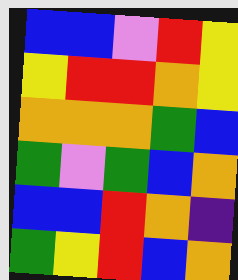[["blue", "blue", "violet", "red", "yellow"], ["yellow", "red", "red", "orange", "yellow"], ["orange", "orange", "orange", "green", "blue"], ["green", "violet", "green", "blue", "orange"], ["blue", "blue", "red", "orange", "indigo"], ["green", "yellow", "red", "blue", "orange"]]